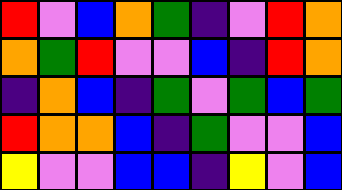[["red", "violet", "blue", "orange", "green", "indigo", "violet", "red", "orange"], ["orange", "green", "red", "violet", "violet", "blue", "indigo", "red", "orange"], ["indigo", "orange", "blue", "indigo", "green", "violet", "green", "blue", "green"], ["red", "orange", "orange", "blue", "indigo", "green", "violet", "violet", "blue"], ["yellow", "violet", "violet", "blue", "blue", "indigo", "yellow", "violet", "blue"]]